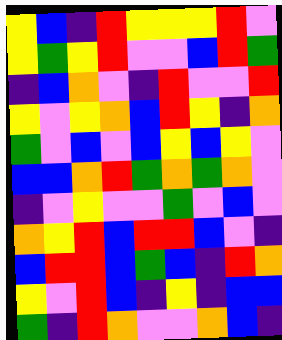[["yellow", "blue", "indigo", "red", "yellow", "yellow", "yellow", "red", "violet"], ["yellow", "green", "yellow", "red", "violet", "violet", "blue", "red", "green"], ["indigo", "blue", "orange", "violet", "indigo", "red", "violet", "violet", "red"], ["yellow", "violet", "yellow", "orange", "blue", "red", "yellow", "indigo", "orange"], ["green", "violet", "blue", "violet", "blue", "yellow", "blue", "yellow", "violet"], ["blue", "blue", "orange", "red", "green", "orange", "green", "orange", "violet"], ["indigo", "violet", "yellow", "violet", "violet", "green", "violet", "blue", "violet"], ["orange", "yellow", "red", "blue", "red", "red", "blue", "violet", "indigo"], ["blue", "red", "red", "blue", "green", "blue", "indigo", "red", "orange"], ["yellow", "violet", "red", "blue", "indigo", "yellow", "indigo", "blue", "blue"], ["green", "indigo", "red", "orange", "violet", "violet", "orange", "blue", "indigo"]]